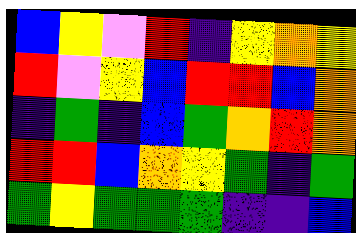[["blue", "yellow", "violet", "red", "indigo", "yellow", "orange", "yellow"], ["red", "violet", "yellow", "blue", "red", "red", "blue", "orange"], ["indigo", "green", "indigo", "blue", "green", "orange", "red", "orange"], ["red", "red", "blue", "orange", "yellow", "green", "indigo", "green"], ["green", "yellow", "green", "green", "green", "indigo", "indigo", "blue"]]